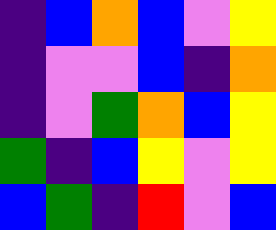[["indigo", "blue", "orange", "blue", "violet", "yellow"], ["indigo", "violet", "violet", "blue", "indigo", "orange"], ["indigo", "violet", "green", "orange", "blue", "yellow"], ["green", "indigo", "blue", "yellow", "violet", "yellow"], ["blue", "green", "indigo", "red", "violet", "blue"]]